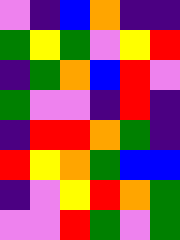[["violet", "indigo", "blue", "orange", "indigo", "indigo"], ["green", "yellow", "green", "violet", "yellow", "red"], ["indigo", "green", "orange", "blue", "red", "violet"], ["green", "violet", "violet", "indigo", "red", "indigo"], ["indigo", "red", "red", "orange", "green", "indigo"], ["red", "yellow", "orange", "green", "blue", "blue"], ["indigo", "violet", "yellow", "red", "orange", "green"], ["violet", "violet", "red", "green", "violet", "green"]]